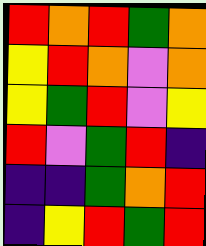[["red", "orange", "red", "green", "orange"], ["yellow", "red", "orange", "violet", "orange"], ["yellow", "green", "red", "violet", "yellow"], ["red", "violet", "green", "red", "indigo"], ["indigo", "indigo", "green", "orange", "red"], ["indigo", "yellow", "red", "green", "red"]]